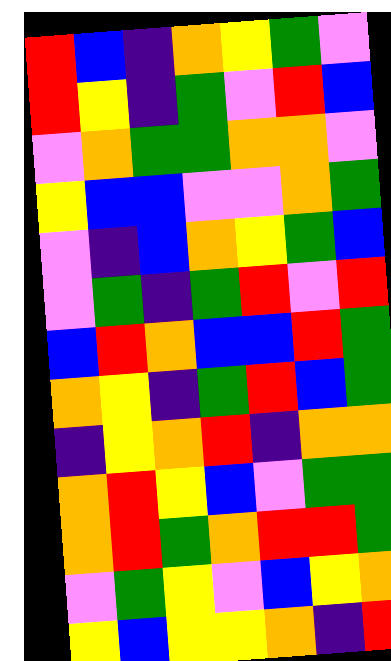[["red", "blue", "indigo", "orange", "yellow", "green", "violet"], ["red", "yellow", "indigo", "green", "violet", "red", "blue"], ["violet", "orange", "green", "green", "orange", "orange", "violet"], ["yellow", "blue", "blue", "violet", "violet", "orange", "green"], ["violet", "indigo", "blue", "orange", "yellow", "green", "blue"], ["violet", "green", "indigo", "green", "red", "violet", "red"], ["blue", "red", "orange", "blue", "blue", "red", "green"], ["orange", "yellow", "indigo", "green", "red", "blue", "green"], ["indigo", "yellow", "orange", "red", "indigo", "orange", "orange"], ["orange", "red", "yellow", "blue", "violet", "green", "green"], ["orange", "red", "green", "orange", "red", "red", "green"], ["violet", "green", "yellow", "violet", "blue", "yellow", "orange"], ["yellow", "blue", "yellow", "yellow", "orange", "indigo", "red"]]